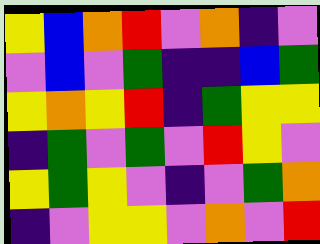[["yellow", "blue", "orange", "red", "violet", "orange", "indigo", "violet"], ["violet", "blue", "violet", "green", "indigo", "indigo", "blue", "green"], ["yellow", "orange", "yellow", "red", "indigo", "green", "yellow", "yellow"], ["indigo", "green", "violet", "green", "violet", "red", "yellow", "violet"], ["yellow", "green", "yellow", "violet", "indigo", "violet", "green", "orange"], ["indigo", "violet", "yellow", "yellow", "violet", "orange", "violet", "red"]]